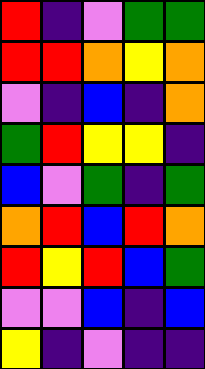[["red", "indigo", "violet", "green", "green"], ["red", "red", "orange", "yellow", "orange"], ["violet", "indigo", "blue", "indigo", "orange"], ["green", "red", "yellow", "yellow", "indigo"], ["blue", "violet", "green", "indigo", "green"], ["orange", "red", "blue", "red", "orange"], ["red", "yellow", "red", "blue", "green"], ["violet", "violet", "blue", "indigo", "blue"], ["yellow", "indigo", "violet", "indigo", "indigo"]]